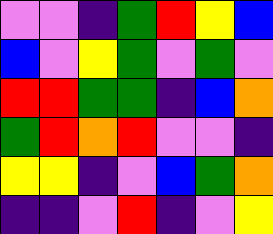[["violet", "violet", "indigo", "green", "red", "yellow", "blue"], ["blue", "violet", "yellow", "green", "violet", "green", "violet"], ["red", "red", "green", "green", "indigo", "blue", "orange"], ["green", "red", "orange", "red", "violet", "violet", "indigo"], ["yellow", "yellow", "indigo", "violet", "blue", "green", "orange"], ["indigo", "indigo", "violet", "red", "indigo", "violet", "yellow"]]